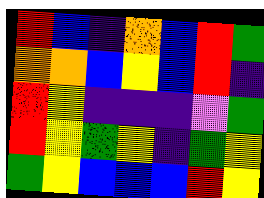[["red", "blue", "indigo", "orange", "blue", "red", "green"], ["orange", "orange", "blue", "yellow", "blue", "red", "indigo"], ["red", "yellow", "indigo", "indigo", "indigo", "violet", "green"], ["red", "yellow", "green", "yellow", "indigo", "green", "yellow"], ["green", "yellow", "blue", "blue", "blue", "red", "yellow"]]